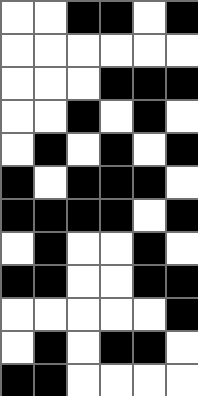[["white", "white", "black", "black", "white", "black"], ["white", "white", "white", "white", "white", "white"], ["white", "white", "white", "black", "black", "black"], ["white", "white", "black", "white", "black", "white"], ["white", "black", "white", "black", "white", "black"], ["black", "white", "black", "black", "black", "white"], ["black", "black", "black", "black", "white", "black"], ["white", "black", "white", "white", "black", "white"], ["black", "black", "white", "white", "black", "black"], ["white", "white", "white", "white", "white", "black"], ["white", "black", "white", "black", "black", "white"], ["black", "black", "white", "white", "white", "white"]]